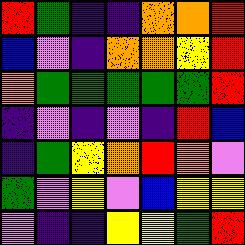[["red", "green", "indigo", "indigo", "orange", "orange", "red"], ["blue", "violet", "indigo", "orange", "orange", "yellow", "red"], ["orange", "green", "green", "green", "green", "green", "red"], ["indigo", "violet", "indigo", "violet", "indigo", "red", "blue"], ["indigo", "green", "yellow", "orange", "red", "orange", "violet"], ["green", "violet", "yellow", "violet", "blue", "yellow", "yellow"], ["violet", "indigo", "indigo", "yellow", "yellow", "green", "red"]]